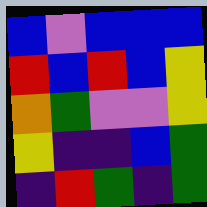[["blue", "violet", "blue", "blue", "blue"], ["red", "blue", "red", "blue", "yellow"], ["orange", "green", "violet", "violet", "yellow"], ["yellow", "indigo", "indigo", "blue", "green"], ["indigo", "red", "green", "indigo", "green"]]